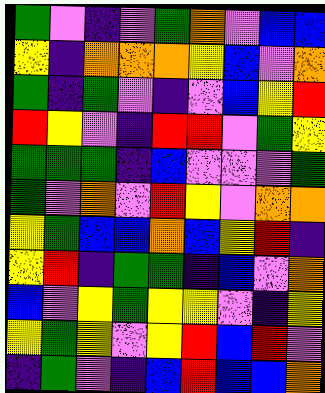[["green", "violet", "indigo", "violet", "green", "orange", "violet", "blue", "blue"], ["yellow", "indigo", "orange", "orange", "orange", "yellow", "blue", "violet", "orange"], ["green", "indigo", "green", "violet", "indigo", "violet", "blue", "yellow", "red"], ["red", "yellow", "violet", "indigo", "red", "red", "violet", "green", "yellow"], ["green", "green", "green", "indigo", "blue", "violet", "violet", "violet", "green"], ["green", "violet", "orange", "violet", "red", "yellow", "violet", "orange", "orange"], ["yellow", "green", "blue", "blue", "orange", "blue", "yellow", "red", "indigo"], ["yellow", "red", "indigo", "green", "green", "indigo", "blue", "violet", "orange"], ["blue", "violet", "yellow", "green", "yellow", "yellow", "violet", "indigo", "yellow"], ["yellow", "green", "yellow", "violet", "yellow", "red", "blue", "red", "violet"], ["indigo", "green", "violet", "indigo", "blue", "red", "blue", "blue", "orange"]]